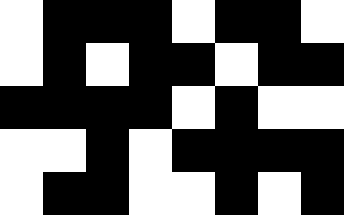[["white", "black", "black", "black", "white", "black", "black", "white"], ["white", "black", "white", "black", "black", "white", "black", "black"], ["black", "black", "black", "black", "white", "black", "white", "white"], ["white", "white", "black", "white", "black", "black", "black", "black"], ["white", "black", "black", "white", "white", "black", "white", "black"]]